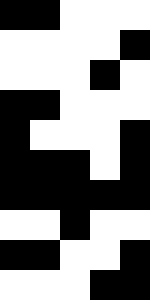[["black", "black", "white", "white", "white"], ["white", "white", "white", "white", "black"], ["white", "white", "white", "black", "white"], ["black", "black", "white", "white", "white"], ["black", "white", "white", "white", "black"], ["black", "black", "black", "white", "black"], ["black", "black", "black", "black", "black"], ["white", "white", "black", "white", "white"], ["black", "black", "white", "white", "black"], ["white", "white", "white", "black", "black"]]